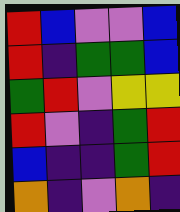[["red", "blue", "violet", "violet", "blue"], ["red", "indigo", "green", "green", "blue"], ["green", "red", "violet", "yellow", "yellow"], ["red", "violet", "indigo", "green", "red"], ["blue", "indigo", "indigo", "green", "red"], ["orange", "indigo", "violet", "orange", "indigo"]]